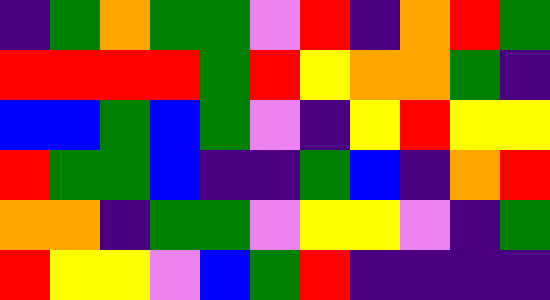[["indigo", "green", "orange", "green", "green", "violet", "red", "indigo", "orange", "red", "green"], ["red", "red", "red", "red", "green", "red", "yellow", "orange", "orange", "green", "indigo"], ["blue", "blue", "green", "blue", "green", "violet", "indigo", "yellow", "red", "yellow", "yellow"], ["red", "green", "green", "blue", "indigo", "indigo", "green", "blue", "indigo", "orange", "red"], ["orange", "orange", "indigo", "green", "green", "violet", "yellow", "yellow", "violet", "indigo", "green"], ["red", "yellow", "yellow", "violet", "blue", "green", "red", "indigo", "indigo", "indigo", "indigo"]]